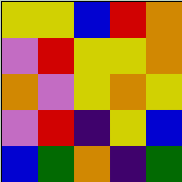[["yellow", "yellow", "blue", "red", "orange"], ["violet", "red", "yellow", "yellow", "orange"], ["orange", "violet", "yellow", "orange", "yellow"], ["violet", "red", "indigo", "yellow", "blue"], ["blue", "green", "orange", "indigo", "green"]]